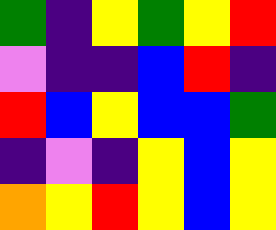[["green", "indigo", "yellow", "green", "yellow", "red"], ["violet", "indigo", "indigo", "blue", "red", "indigo"], ["red", "blue", "yellow", "blue", "blue", "green"], ["indigo", "violet", "indigo", "yellow", "blue", "yellow"], ["orange", "yellow", "red", "yellow", "blue", "yellow"]]